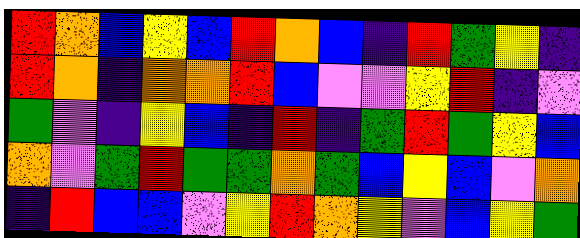[["red", "orange", "blue", "yellow", "blue", "red", "orange", "blue", "indigo", "red", "green", "yellow", "indigo"], ["red", "orange", "indigo", "orange", "orange", "red", "blue", "violet", "violet", "yellow", "red", "indigo", "violet"], ["green", "violet", "indigo", "yellow", "blue", "indigo", "red", "indigo", "green", "red", "green", "yellow", "blue"], ["orange", "violet", "green", "red", "green", "green", "orange", "green", "blue", "yellow", "blue", "violet", "orange"], ["indigo", "red", "blue", "blue", "violet", "yellow", "red", "orange", "yellow", "violet", "blue", "yellow", "green"]]